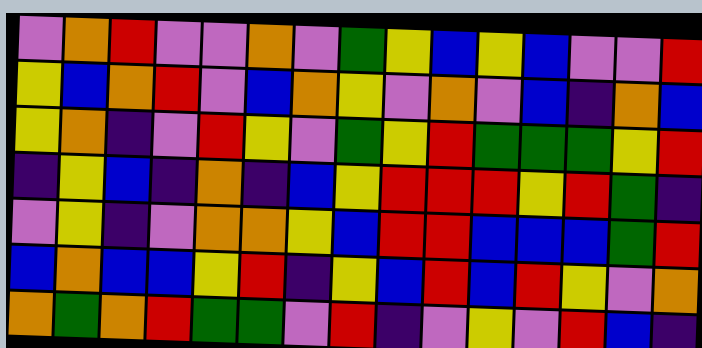[["violet", "orange", "red", "violet", "violet", "orange", "violet", "green", "yellow", "blue", "yellow", "blue", "violet", "violet", "red"], ["yellow", "blue", "orange", "red", "violet", "blue", "orange", "yellow", "violet", "orange", "violet", "blue", "indigo", "orange", "blue"], ["yellow", "orange", "indigo", "violet", "red", "yellow", "violet", "green", "yellow", "red", "green", "green", "green", "yellow", "red"], ["indigo", "yellow", "blue", "indigo", "orange", "indigo", "blue", "yellow", "red", "red", "red", "yellow", "red", "green", "indigo"], ["violet", "yellow", "indigo", "violet", "orange", "orange", "yellow", "blue", "red", "red", "blue", "blue", "blue", "green", "red"], ["blue", "orange", "blue", "blue", "yellow", "red", "indigo", "yellow", "blue", "red", "blue", "red", "yellow", "violet", "orange"], ["orange", "green", "orange", "red", "green", "green", "violet", "red", "indigo", "violet", "yellow", "violet", "red", "blue", "indigo"]]